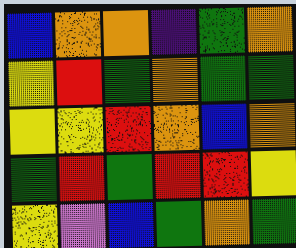[["blue", "orange", "orange", "indigo", "green", "orange"], ["yellow", "red", "green", "orange", "green", "green"], ["yellow", "yellow", "red", "orange", "blue", "orange"], ["green", "red", "green", "red", "red", "yellow"], ["yellow", "violet", "blue", "green", "orange", "green"]]